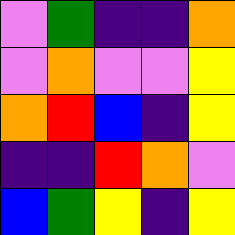[["violet", "green", "indigo", "indigo", "orange"], ["violet", "orange", "violet", "violet", "yellow"], ["orange", "red", "blue", "indigo", "yellow"], ["indigo", "indigo", "red", "orange", "violet"], ["blue", "green", "yellow", "indigo", "yellow"]]